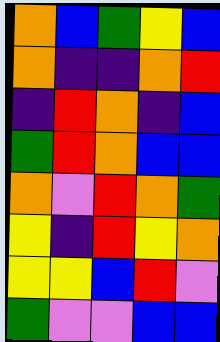[["orange", "blue", "green", "yellow", "blue"], ["orange", "indigo", "indigo", "orange", "red"], ["indigo", "red", "orange", "indigo", "blue"], ["green", "red", "orange", "blue", "blue"], ["orange", "violet", "red", "orange", "green"], ["yellow", "indigo", "red", "yellow", "orange"], ["yellow", "yellow", "blue", "red", "violet"], ["green", "violet", "violet", "blue", "blue"]]